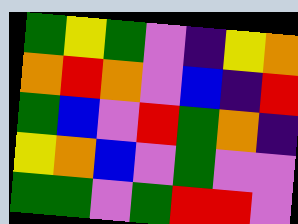[["green", "yellow", "green", "violet", "indigo", "yellow", "orange"], ["orange", "red", "orange", "violet", "blue", "indigo", "red"], ["green", "blue", "violet", "red", "green", "orange", "indigo"], ["yellow", "orange", "blue", "violet", "green", "violet", "violet"], ["green", "green", "violet", "green", "red", "red", "violet"]]